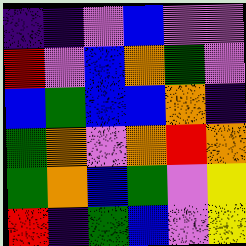[["indigo", "indigo", "violet", "blue", "violet", "violet"], ["red", "violet", "blue", "orange", "green", "violet"], ["blue", "green", "blue", "blue", "orange", "indigo"], ["green", "orange", "violet", "orange", "red", "orange"], ["green", "orange", "blue", "green", "violet", "yellow"], ["red", "indigo", "green", "blue", "violet", "yellow"]]